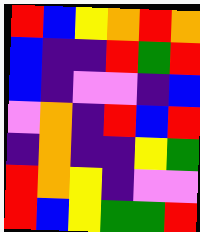[["red", "blue", "yellow", "orange", "red", "orange"], ["blue", "indigo", "indigo", "red", "green", "red"], ["blue", "indigo", "violet", "violet", "indigo", "blue"], ["violet", "orange", "indigo", "red", "blue", "red"], ["indigo", "orange", "indigo", "indigo", "yellow", "green"], ["red", "orange", "yellow", "indigo", "violet", "violet"], ["red", "blue", "yellow", "green", "green", "red"]]